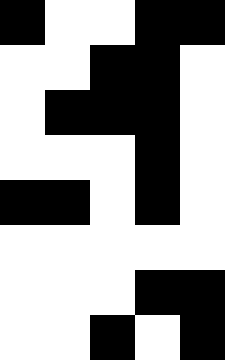[["black", "white", "white", "black", "black"], ["white", "white", "black", "black", "white"], ["white", "black", "black", "black", "white"], ["white", "white", "white", "black", "white"], ["black", "black", "white", "black", "white"], ["white", "white", "white", "white", "white"], ["white", "white", "white", "black", "black"], ["white", "white", "black", "white", "black"]]